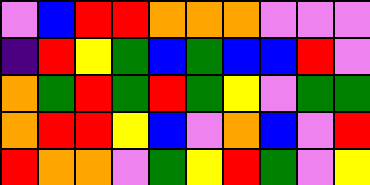[["violet", "blue", "red", "red", "orange", "orange", "orange", "violet", "violet", "violet"], ["indigo", "red", "yellow", "green", "blue", "green", "blue", "blue", "red", "violet"], ["orange", "green", "red", "green", "red", "green", "yellow", "violet", "green", "green"], ["orange", "red", "red", "yellow", "blue", "violet", "orange", "blue", "violet", "red"], ["red", "orange", "orange", "violet", "green", "yellow", "red", "green", "violet", "yellow"]]